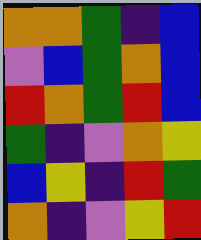[["orange", "orange", "green", "indigo", "blue"], ["violet", "blue", "green", "orange", "blue"], ["red", "orange", "green", "red", "blue"], ["green", "indigo", "violet", "orange", "yellow"], ["blue", "yellow", "indigo", "red", "green"], ["orange", "indigo", "violet", "yellow", "red"]]